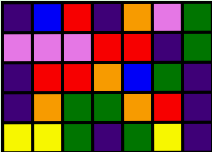[["indigo", "blue", "red", "indigo", "orange", "violet", "green"], ["violet", "violet", "violet", "red", "red", "indigo", "green"], ["indigo", "red", "red", "orange", "blue", "green", "indigo"], ["indigo", "orange", "green", "green", "orange", "red", "indigo"], ["yellow", "yellow", "green", "indigo", "green", "yellow", "indigo"]]